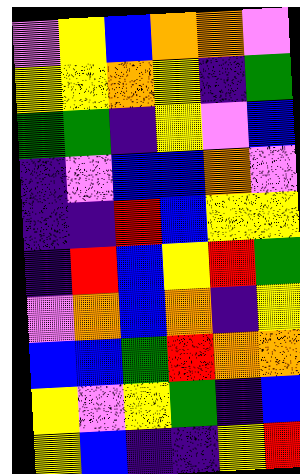[["violet", "yellow", "blue", "orange", "orange", "violet"], ["yellow", "yellow", "orange", "yellow", "indigo", "green"], ["green", "green", "indigo", "yellow", "violet", "blue"], ["indigo", "violet", "blue", "blue", "orange", "violet"], ["indigo", "indigo", "red", "blue", "yellow", "yellow"], ["indigo", "red", "blue", "yellow", "red", "green"], ["violet", "orange", "blue", "orange", "indigo", "yellow"], ["blue", "blue", "green", "red", "orange", "orange"], ["yellow", "violet", "yellow", "green", "indigo", "blue"], ["yellow", "blue", "indigo", "indigo", "yellow", "red"]]